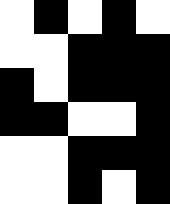[["white", "black", "white", "black", "white"], ["white", "white", "black", "black", "black"], ["black", "white", "black", "black", "black"], ["black", "black", "white", "white", "black"], ["white", "white", "black", "black", "black"], ["white", "white", "black", "white", "black"]]